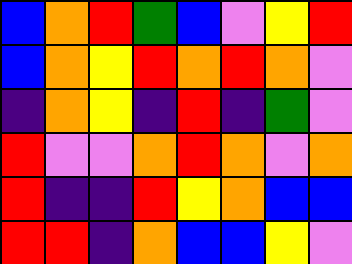[["blue", "orange", "red", "green", "blue", "violet", "yellow", "red"], ["blue", "orange", "yellow", "red", "orange", "red", "orange", "violet"], ["indigo", "orange", "yellow", "indigo", "red", "indigo", "green", "violet"], ["red", "violet", "violet", "orange", "red", "orange", "violet", "orange"], ["red", "indigo", "indigo", "red", "yellow", "orange", "blue", "blue"], ["red", "red", "indigo", "orange", "blue", "blue", "yellow", "violet"]]